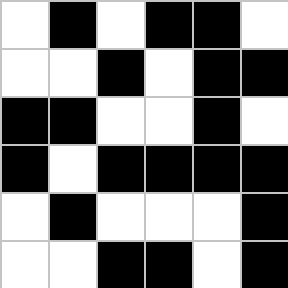[["white", "black", "white", "black", "black", "white"], ["white", "white", "black", "white", "black", "black"], ["black", "black", "white", "white", "black", "white"], ["black", "white", "black", "black", "black", "black"], ["white", "black", "white", "white", "white", "black"], ["white", "white", "black", "black", "white", "black"]]